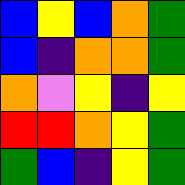[["blue", "yellow", "blue", "orange", "green"], ["blue", "indigo", "orange", "orange", "green"], ["orange", "violet", "yellow", "indigo", "yellow"], ["red", "red", "orange", "yellow", "green"], ["green", "blue", "indigo", "yellow", "green"]]